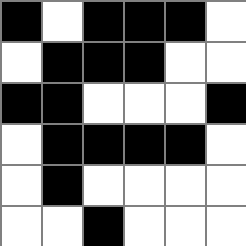[["black", "white", "black", "black", "black", "white"], ["white", "black", "black", "black", "white", "white"], ["black", "black", "white", "white", "white", "black"], ["white", "black", "black", "black", "black", "white"], ["white", "black", "white", "white", "white", "white"], ["white", "white", "black", "white", "white", "white"]]